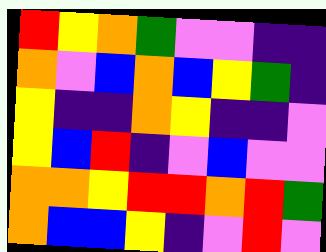[["red", "yellow", "orange", "green", "violet", "violet", "indigo", "indigo"], ["orange", "violet", "blue", "orange", "blue", "yellow", "green", "indigo"], ["yellow", "indigo", "indigo", "orange", "yellow", "indigo", "indigo", "violet"], ["yellow", "blue", "red", "indigo", "violet", "blue", "violet", "violet"], ["orange", "orange", "yellow", "red", "red", "orange", "red", "green"], ["orange", "blue", "blue", "yellow", "indigo", "violet", "red", "violet"]]